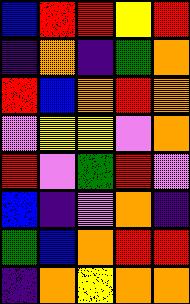[["blue", "red", "red", "yellow", "red"], ["indigo", "orange", "indigo", "green", "orange"], ["red", "blue", "orange", "red", "orange"], ["violet", "yellow", "yellow", "violet", "orange"], ["red", "violet", "green", "red", "violet"], ["blue", "indigo", "violet", "orange", "indigo"], ["green", "blue", "orange", "red", "red"], ["indigo", "orange", "yellow", "orange", "orange"]]